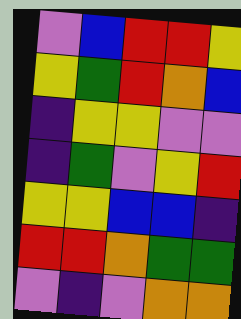[["violet", "blue", "red", "red", "yellow"], ["yellow", "green", "red", "orange", "blue"], ["indigo", "yellow", "yellow", "violet", "violet"], ["indigo", "green", "violet", "yellow", "red"], ["yellow", "yellow", "blue", "blue", "indigo"], ["red", "red", "orange", "green", "green"], ["violet", "indigo", "violet", "orange", "orange"]]